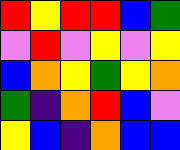[["red", "yellow", "red", "red", "blue", "green"], ["violet", "red", "violet", "yellow", "violet", "yellow"], ["blue", "orange", "yellow", "green", "yellow", "orange"], ["green", "indigo", "orange", "red", "blue", "violet"], ["yellow", "blue", "indigo", "orange", "blue", "blue"]]